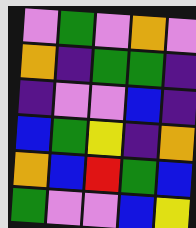[["violet", "green", "violet", "orange", "violet"], ["orange", "indigo", "green", "green", "indigo"], ["indigo", "violet", "violet", "blue", "indigo"], ["blue", "green", "yellow", "indigo", "orange"], ["orange", "blue", "red", "green", "blue"], ["green", "violet", "violet", "blue", "yellow"]]